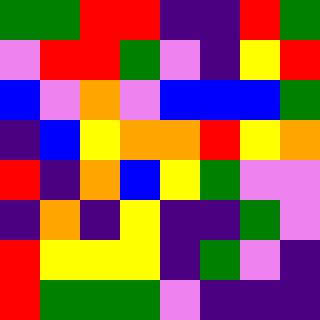[["green", "green", "red", "red", "indigo", "indigo", "red", "green"], ["violet", "red", "red", "green", "violet", "indigo", "yellow", "red"], ["blue", "violet", "orange", "violet", "blue", "blue", "blue", "green"], ["indigo", "blue", "yellow", "orange", "orange", "red", "yellow", "orange"], ["red", "indigo", "orange", "blue", "yellow", "green", "violet", "violet"], ["indigo", "orange", "indigo", "yellow", "indigo", "indigo", "green", "violet"], ["red", "yellow", "yellow", "yellow", "indigo", "green", "violet", "indigo"], ["red", "green", "green", "green", "violet", "indigo", "indigo", "indigo"]]